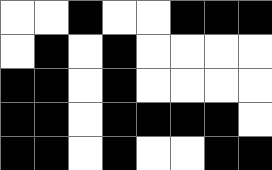[["white", "white", "black", "white", "white", "black", "black", "black"], ["white", "black", "white", "black", "white", "white", "white", "white"], ["black", "black", "white", "black", "white", "white", "white", "white"], ["black", "black", "white", "black", "black", "black", "black", "white"], ["black", "black", "white", "black", "white", "white", "black", "black"]]